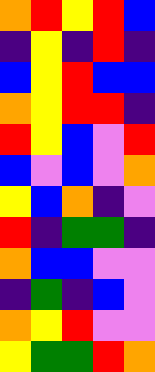[["orange", "red", "yellow", "red", "blue"], ["indigo", "yellow", "indigo", "red", "indigo"], ["blue", "yellow", "red", "blue", "blue"], ["orange", "yellow", "red", "red", "indigo"], ["red", "yellow", "blue", "violet", "red"], ["blue", "violet", "blue", "violet", "orange"], ["yellow", "blue", "orange", "indigo", "violet"], ["red", "indigo", "green", "green", "indigo"], ["orange", "blue", "blue", "violet", "violet"], ["indigo", "green", "indigo", "blue", "violet"], ["orange", "yellow", "red", "violet", "violet"], ["yellow", "green", "green", "red", "orange"]]